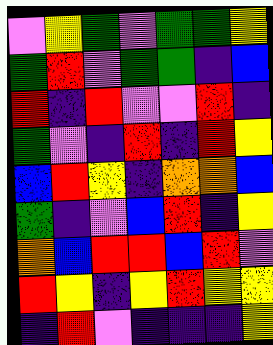[["violet", "yellow", "green", "violet", "green", "green", "yellow"], ["green", "red", "violet", "green", "green", "indigo", "blue"], ["red", "indigo", "red", "violet", "violet", "red", "indigo"], ["green", "violet", "indigo", "red", "indigo", "red", "yellow"], ["blue", "red", "yellow", "indigo", "orange", "orange", "blue"], ["green", "indigo", "violet", "blue", "red", "indigo", "yellow"], ["orange", "blue", "red", "red", "blue", "red", "violet"], ["red", "yellow", "indigo", "yellow", "red", "yellow", "yellow"], ["indigo", "red", "violet", "indigo", "indigo", "indigo", "yellow"]]